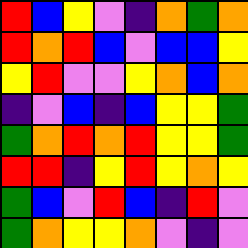[["red", "blue", "yellow", "violet", "indigo", "orange", "green", "orange"], ["red", "orange", "red", "blue", "violet", "blue", "blue", "yellow"], ["yellow", "red", "violet", "violet", "yellow", "orange", "blue", "orange"], ["indigo", "violet", "blue", "indigo", "blue", "yellow", "yellow", "green"], ["green", "orange", "red", "orange", "red", "yellow", "yellow", "green"], ["red", "red", "indigo", "yellow", "red", "yellow", "orange", "yellow"], ["green", "blue", "violet", "red", "blue", "indigo", "red", "violet"], ["green", "orange", "yellow", "yellow", "orange", "violet", "indigo", "violet"]]